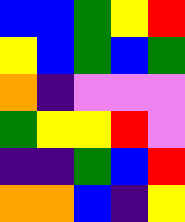[["blue", "blue", "green", "yellow", "red"], ["yellow", "blue", "green", "blue", "green"], ["orange", "indigo", "violet", "violet", "violet"], ["green", "yellow", "yellow", "red", "violet"], ["indigo", "indigo", "green", "blue", "red"], ["orange", "orange", "blue", "indigo", "yellow"]]